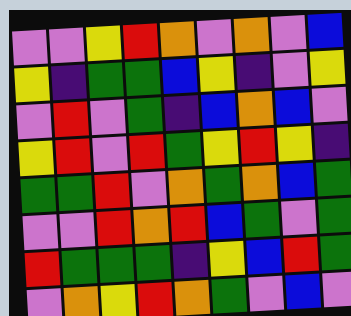[["violet", "violet", "yellow", "red", "orange", "violet", "orange", "violet", "blue"], ["yellow", "indigo", "green", "green", "blue", "yellow", "indigo", "violet", "yellow"], ["violet", "red", "violet", "green", "indigo", "blue", "orange", "blue", "violet"], ["yellow", "red", "violet", "red", "green", "yellow", "red", "yellow", "indigo"], ["green", "green", "red", "violet", "orange", "green", "orange", "blue", "green"], ["violet", "violet", "red", "orange", "red", "blue", "green", "violet", "green"], ["red", "green", "green", "green", "indigo", "yellow", "blue", "red", "green"], ["violet", "orange", "yellow", "red", "orange", "green", "violet", "blue", "violet"]]